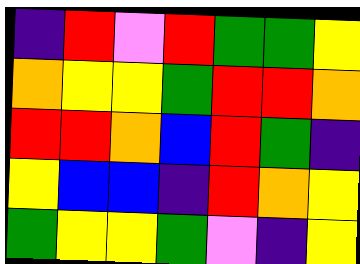[["indigo", "red", "violet", "red", "green", "green", "yellow"], ["orange", "yellow", "yellow", "green", "red", "red", "orange"], ["red", "red", "orange", "blue", "red", "green", "indigo"], ["yellow", "blue", "blue", "indigo", "red", "orange", "yellow"], ["green", "yellow", "yellow", "green", "violet", "indigo", "yellow"]]